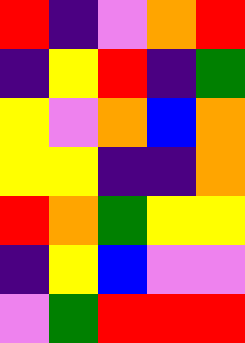[["red", "indigo", "violet", "orange", "red"], ["indigo", "yellow", "red", "indigo", "green"], ["yellow", "violet", "orange", "blue", "orange"], ["yellow", "yellow", "indigo", "indigo", "orange"], ["red", "orange", "green", "yellow", "yellow"], ["indigo", "yellow", "blue", "violet", "violet"], ["violet", "green", "red", "red", "red"]]